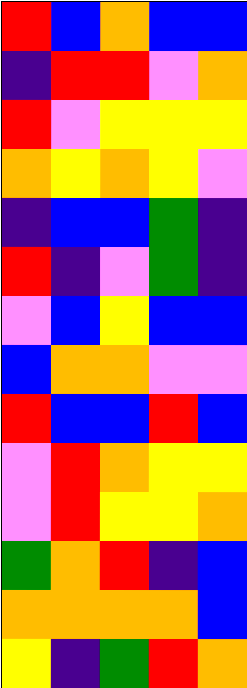[["red", "blue", "orange", "blue", "blue"], ["indigo", "red", "red", "violet", "orange"], ["red", "violet", "yellow", "yellow", "yellow"], ["orange", "yellow", "orange", "yellow", "violet"], ["indigo", "blue", "blue", "green", "indigo"], ["red", "indigo", "violet", "green", "indigo"], ["violet", "blue", "yellow", "blue", "blue"], ["blue", "orange", "orange", "violet", "violet"], ["red", "blue", "blue", "red", "blue"], ["violet", "red", "orange", "yellow", "yellow"], ["violet", "red", "yellow", "yellow", "orange"], ["green", "orange", "red", "indigo", "blue"], ["orange", "orange", "orange", "orange", "blue"], ["yellow", "indigo", "green", "red", "orange"]]